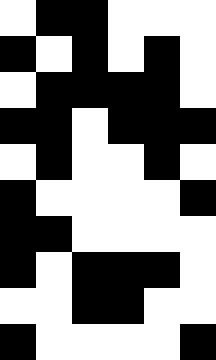[["white", "black", "black", "white", "white", "white"], ["black", "white", "black", "white", "black", "white"], ["white", "black", "black", "black", "black", "white"], ["black", "black", "white", "black", "black", "black"], ["white", "black", "white", "white", "black", "white"], ["black", "white", "white", "white", "white", "black"], ["black", "black", "white", "white", "white", "white"], ["black", "white", "black", "black", "black", "white"], ["white", "white", "black", "black", "white", "white"], ["black", "white", "white", "white", "white", "black"]]